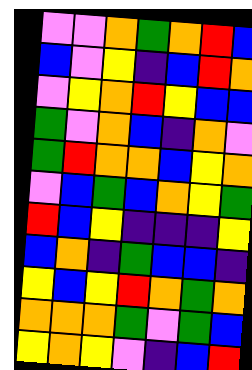[["violet", "violet", "orange", "green", "orange", "red", "blue"], ["blue", "violet", "yellow", "indigo", "blue", "red", "orange"], ["violet", "yellow", "orange", "red", "yellow", "blue", "blue"], ["green", "violet", "orange", "blue", "indigo", "orange", "violet"], ["green", "red", "orange", "orange", "blue", "yellow", "orange"], ["violet", "blue", "green", "blue", "orange", "yellow", "green"], ["red", "blue", "yellow", "indigo", "indigo", "indigo", "yellow"], ["blue", "orange", "indigo", "green", "blue", "blue", "indigo"], ["yellow", "blue", "yellow", "red", "orange", "green", "orange"], ["orange", "orange", "orange", "green", "violet", "green", "blue"], ["yellow", "orange", "yellow", "violet", "indigo", "blue", "red"]]